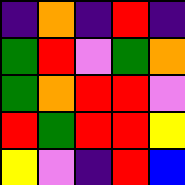[["indigo", "orange", "indigo", "red", "indigo"], ["green", "red", "violet", "green", "orange"], ["green", "orange", "red", "red", "violet"], ["red", "green", "red", "red", "yellow"], ["yellow", "violet", "indigo", "red", "blue"]]